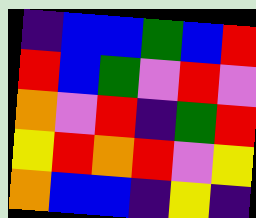[["indigo", "blue", "blue", "green", "blue", "red"], ["red", "blue", "green", "violet", "red", "violet"], ["orange", "violet", "red", "indigo", "green", "red"], ["yellow", "red", "orange", "red", "violet", "yellow"], ["orange", "blue", "blue", "indigo", "yellow", "indigo"]]